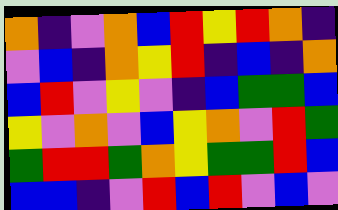[["orange", "indigo", "violet", "orange", "blue", "red", "yellow", "red", "orange", "indigo"], ["violet", "blue", "indigo", "orange", "yellow", "red", "indigo", "blue", "indigo", "orange"], ["blue", "red", "violet", "yellow", "violet", "indigo", "blue", "green", "green", "blue"], ["yellow", "violet", "orange", "violet", "blue", "yellow", "orange", "violet", "red", "green"], ["green", "red", "red", "green", "orange", "yellow", "green", "green", "red", "blue"], ["blue", "blue", "indigo", "violet", "red", "blue", "red", "violet", "blue", "violet"]]